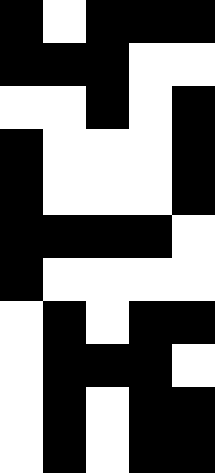[["black", "white", "black", "black", "black"], ["black", "black", "black", "white", "white"], ["white", "white", "black", "white", "black"], ["black", "white", "white", "white", "black"], ["black", "white", "white", "white", "black"], ["black", "black", "black", "black", "white"], ["black", "white", "white", "white", "white"], ["white", "black", "white", "black", "black"], ["white", "black", "black", "black", "white"], ["white", "black", "white", "black", "black"], ["white", "black", "white", "black", "black"]]